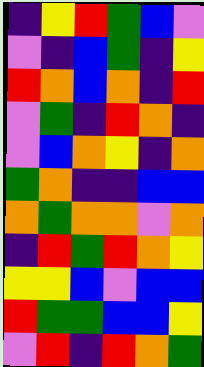[["indigo", "yellow", "red", "green", "blue", "violet"], ["violet", "indigo", "blue", "green", "indigo", "yellow"], ["red", "orange", "blue", "orange", "indigo", "red"], ["violet", "green", "indigo", "red", "orange", "indigo"], ["violet", "blue", "orange", "yellow", "indigo", "orange"], ["green", "orange", "indigo", "indigo", "blue", "blue"], ["orange", "green", "orange", "orange", "violet", "orange"], ["indigo", "red", "green", "red", "orange", "yellow"], ["yellow", "yellow", "blue", "violet", "blue", "blue"], ["red", "green", "green", "blue", "blue", "yellow"], ["violet", "red", "indigo", "red", "orange", "green"]]